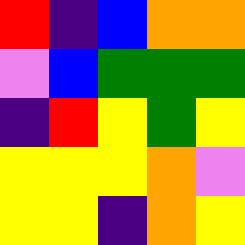[["red", "indigo", "blue", "orange", "orange"], ["violet", "blue", "green", "green", "green"], ["indigo", "red", "yellow", "green", "yellow"], ["yellow", "yellow", "yellow", "orange", "violet"], ["yellow", "yellow", "indigo", "orange", "yellow"]]